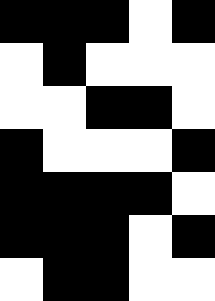[["black", "black", "black", "white", "black"], ["white", "black", "white", "white", "white"], ["white", "white", "black", "black", "white"], ["black", "white", "white", "white", "black"], ["black", "black", "black", "black", "white"], ["black", "black", "black", "white", "black"], ["white", "black", "black", "white", "white"]]